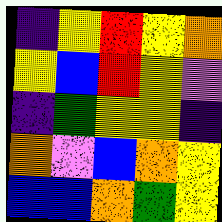[["indigo", "yellow", "red", "yellow", "orange"], ["yellow", "blue", "red", "yellow", "violet"], ["indigo", "green", "yellow", "yellow", "indigo"], ["orange", "violet", "blue", "orange", "yellow"], ["blue", "blue", "orange", "green", "yellow"]]